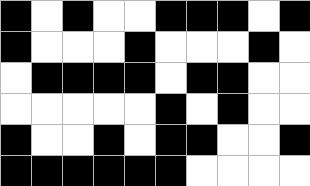[["black", "white", "black", "white", "white", "black", "black", "black", "white", "black"], ["black", "white", "white", "white", "black", "white", "white", "white", "black", "white"], ["white", "black", "black", "black", "black", "white", "black", "black", "white", "white"], ["white", "white", "white", "white", "white", "black", "white", "black", "white", "white"], ["black", "white", "white", "black", "white", "black", "black", "white", "white", "black"], ["black", "black", "black", "black", "black", "black", "white", "white", "white", "white"]]